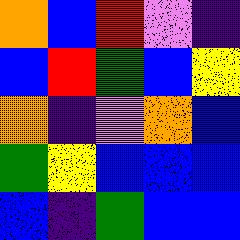[["orange", "blue", "red", "violet", "indigo"], ["blue", "red", "green", "blue", "yellow"], ["orange", "indigo", "violet", "orange", "blue"], ["green", "yellow", "blue", "blue", "blue"], ["blue", "indigo", "green", "blue", "blue"]]